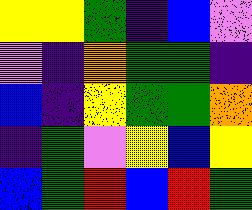[["yellow", "yellow", "green", "indigo", "blue", "violet"], ["violet", "indigo", "orange", "green", "green", "indigo"], ["blue", "indigo", "yellow", "green", "green", "orange"], ["indigo", "green", "violet", "yellow", "blue", "yellow"], ["blue", "green", "red", "blue", "red", "green"]]